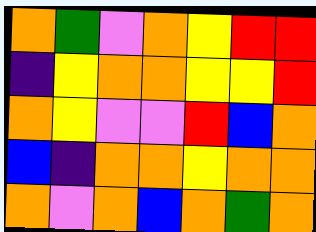[["orange", "green", "violet", "orange", "yellow", "red", "red"], ["indigo", "yellow", "orange", "orange", "yellow", "yellow", "red"], ["orange", "yellow", "violet", "violet", "red", "blue", "orange"], ["blue", "indigo", "orange", "orange", "yellow", "orange", "orange"], ["orange", "violet", "orange", "blue", "orange", "green", "orange"]]